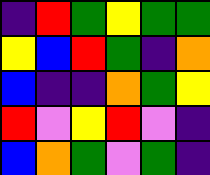[["indigo", "red", "green", "yellow", "green", "green"], ["yellow", "blue", "red", "green", "indigo", "orange"], ["blue", "indigo", "indigo", "orange", "green", "yellow"], ["red", "violet", "yellow", "red", "violet", "indigo"], ["blue", "orange", "green", "violet", "green", "indigo"]]